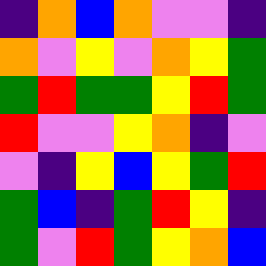[["indigo", "orange", "blue", "orange", "violet", "violet", "indigo"], ["orange", "violet", "yellow", "violet", "orange", "yellow", "green"], ["green", "red", "green", "green", "yellow", "red", "green"], ["red", "violet", "violet", "yellow", "orange", "indigo", "violet"], ["violet", "indigo", "yellow", "blue", "yellow", "green", "red"], ["green", "blue", "indigo", "green", "red", "yellow", "indigo"], ["green", "violet", "red", "green", "yellow", "orange", "blue"]]